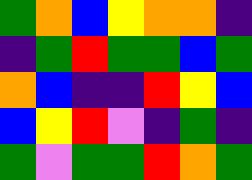[["green", "orange", "blue", "yellow", "orange", "orange", "indigo"], ["indigo", "green", "red", "green", "green", "blue", "green"], ["orange", "blue", "indigo", "indigo", "red", "yellow", "blue"], ["blue", "yellow", "red", "violet", "indigo", "green", "indigo"], ["green", "violet", "green", "green", "red", "orange", "green"]]